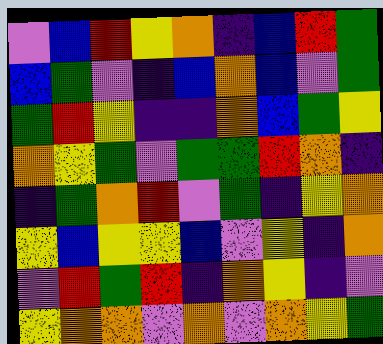[["violet", "blue", "red", "yellow", "orange", "indigo", "blue", "red", "green"], ["blue", "green", "violet", "indigo", "blue", "orange", "blue", "violet", "green"], ["green", "red", "yellow", "indigo", "indigo", "orange", "blue", "green", "yellow"], ["orange", "yellow", "green", "violet", "green", "green", "red", "orange", "indigo"], ["indigo", "green", "orange", "red", "violet", "green", "indigo", "yellow", "orange"], ["yellow", "blue", "yellow", "yellow", "blue", "violet", "yellow", "indigo", "orange"], ["violet", "red", "green", "red", "indigo", "orange", "yellow", "indigo", "violet"], ["yellow", "orange", "orange", "violet", "orange", "violet", "orange", "yellow", "green"]]